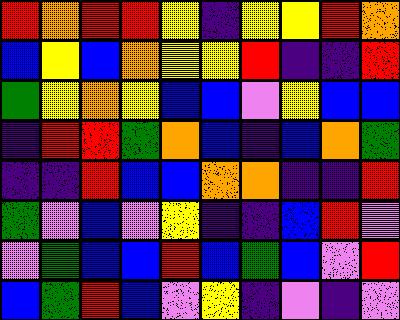[["red", "orange", "red", "red", "yellow", "indigo", "yellow", "yellow", "red", "orange"], ["blue", "yellow", "blue", "orange", "yellow", "yellow", "red", "indigo", "indigo", "red"], ["green", "yellow", "orange", "yellow", "blue", "blue", "violet", "yellow", "blue", "blue"], ["indigo", "red", "red", "green", "orange", "blue", "indigo", "blue", "orange", "green"], ["indigo", "indigo", "red", "blue", "blue", "orange", "orange", "indigo", "indigo", "red"], ["green", "violet", "blue", "violet", "yellow", "indigo", "indigo", "blue", "red", "violet"], ["violet", "green", "blue", "blue", "red", "blue", "green", "blue", "violet", "red"], ["blue", "green", "red", "blue", "violet", "yellow", "indigo", "violet", "indigo", "violet"]]